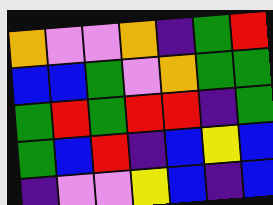[["orange", "violet", "violet", "orange", "indigo", "green", "red"], ["blue", "blue", "green", "violet", "orange", "green", "green"], ["green", "red", "green", "red", "red", "indigo", "green"], ["green", "blue", "red", "indigo", "blue", "yellow", "blue"], ["indigo", "violet", "violet", "yellow", "blue", "indigo", "blue"]]